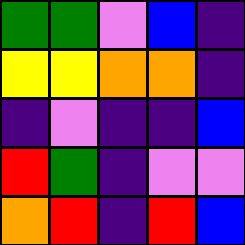[["green", "green", "violet", "blue", "indigo"], ["yellow", "yellow", "orange", "orange", "indigo"], ["indigo", "violet", "indigo", "indigo", "blue"], ["red", "green", "indigo", "violet", "violet"], ["orange", "red", "indigo", "red", "blue"]]